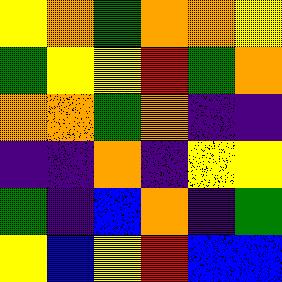[["yellow", "orange", "green", "orange", "orange", "yellow"], ["green", "yellow", "yellow", "red", "green", "orange"], ["orange", "orange", "green", "orange", "indigo", "indigo"], ["indigo", "indigo", "orange", "indigo", "yellow", "yellow"], ["green", "indigo", "blue", "orange", "indigo", "green"], ["yellow", "blue", "yellow", "red", "blue", "blue"]]